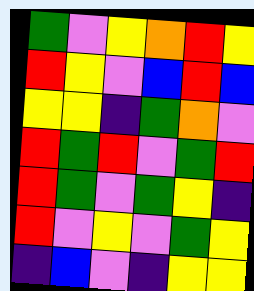[["green", "violet", "yellow", "orange", "red", "yellow"], ["red", "yellow", "violet", "blue", "red", "blue"], ["yellow", "yellow", "indigo", "green", "orange", "violet"], ["red", "green", "red", "violet", "green", "red"], ["red", "green", "violet", "green", "yellow", "indigo"], ["red", "violet", "yellow", "violet", "green", "yellow"], ["indigo", "blue", "violet", "indigo", "yellow", "yellow"]]